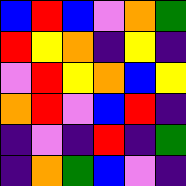[["blue", "red", "blue", "violet", "orange", "green"], ["red", "yellow", "orange", "indigo", "yellow", "indigo"], ["violet", "red", "yellow", "orange", "blue", "yellow"], ["orange", "red", "violet", "blue", "red", "indigo"], ["indigo", "violet", "indigo", "red", "indigo", "green"], ["indigo", "orange", "green", "blue", "violet", "indigo"]]